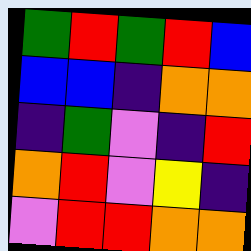[["green", "red", "green", "red", "blue"], ["blue", "blue", "indigo", "orange", "orange"], ["indigo", "green", "violet", "indigo", "red"], ["orange", "red", "violet", "yellow", "indigo"], ["violet", "red", "red", "orange", "orange"]]